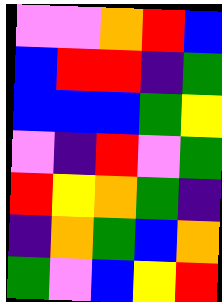[["violet", "violet", "orange", "red", "blue"], ["blue", "red", "red", "indigo", "green"], ["blue", "blue", "blue", "green", "yellow"], ["violet", "indigo", "red", "violet", "green"], ["red", "yellow", "orange", "green", "indigo"], ["indigo", "orange", "green", "blue", "orange"], ["green", "violet", "blue", "yellow", "red"]]